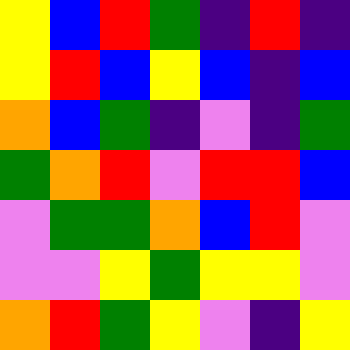[["yellow", "blue", "red", "green", "indigo", "red", "indigo"], ["yellow", "red", "blue", "yellow", "blue", "indigo", "blue"], ["orange", "blue", "green", "indigo", "violet", "indigo", "green"], ["green", "orange", "red", "violet", "red", "red", "blue"], ["violet", "green", "green", "orange", "blue", "red", "violet"], ["violet", "violet", "yellow", "green", "yellow", "yellow", "violet"], ["orange", "red", "green", "yellow", "violet", "indigo", "yellow"]]